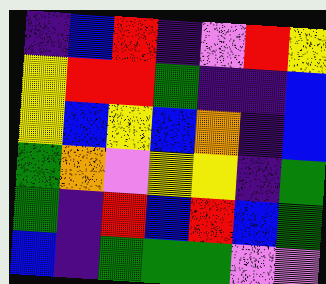[["indigo", "blue", "red", "indigo", "violet", "red", "yellow"], ["yellow", "red", "red", "green", "indigo", "indigo", "blue"], ["yellow", "blue", "yellow", "blue", "orange", "indigo", "blue"], ["green", "orange", "violet", "yellow", "yellow", "indigo", "green"], ["green", "indigo", "red", "blue", "red", "blue", "green"], ["blue", "indigo", "green", "green", "green", "violet", "violet"]]